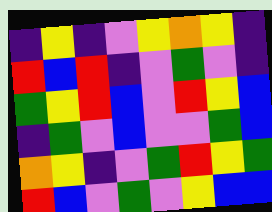[["indigo", "yellow", "indigo", "violet", "yellow", "orange", "yellow", "indigo"], ["red", "blue", "red", "indigo", "violet", "green", "violet", "indigo"], ["green", "yellow", "red", "blue", "violet", "red", "yellow", "blue"], ["indigo", "green", "violet", "blue", "violet", "violet", "green", "blue"], ["orange", "yellow", "indigo", "violet", "green", "red", "yellow", "green"], ["red", "blue", "violet", "green", "violet", "yellow", "blue", "blue"]]